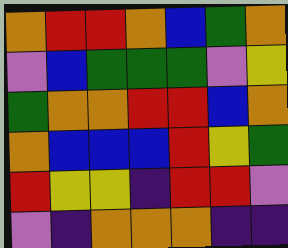[["orange", "red", "red", "orange", "blue", "green", "orange"], ["violet", "blue", "green", "green", "green", "violet", "yellow"], ["green", "orange", "orange", "red", "red", "blue", "orange"], ["orange", "blue", "blue", "blue", "red", "yellow", "green"], ["red", "yellow", "yellow", "indigo", "red", "red", "violet"], ["violet", "indigo", "orange", "orange", "orange", "indigo", "indigo"]]